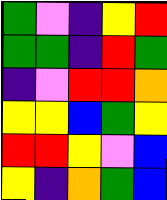[["green", "violet", "indigo", "yellow", "red"], ["green", "green", "indigo", "red", "green"], ["indigo", "violet", "red", "red", "orange"], ["yellow", "yellow", "blue", "green", "yellow"], ["red", "red", "yellow", "violet", "blue"], ["yellow", "indigo", "orange", "green", "blue"]]